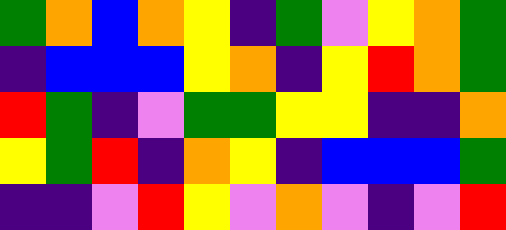[["green", "orange", "blue", "orange", "yellow", "indigo", "green", "violet", "yellow", "orange", "green"], ["indigo", "blue", "blue", "blue", "yellow", "orange", "indigo", "yellow", "red", "orange", "green"], ["red", "green", "indigo", "violet", "green", "green", "yellow", "yellow", "indigo", "indigo", "orange"], ["yellow", "green", "red", "indigo", "orange", "yellow", "indigo", "blue", "blue", "blue", "green"], ["indigo", "indigo", "violet", "red", "yellow", "violet", "orange", "violet", "indigo", "violet", "red"]]